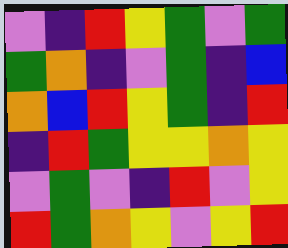[["violet", "indigo", "red", "yellow", "green", "violet", "green"], ["green", "orange", "indigo", "violet", "green", "indigo", "blue"], ["orange", "blue", "red", "yellow", "green", "indigo", "red"], ["indigo", "red", "green", "yellow", "yellow", "orange", "yellow"], ["violet", "green", "violet", "indigo", "red", "violet", "yellow"], ["red", "green", "orange", "yellow", "violet", "yellow", "red"]]